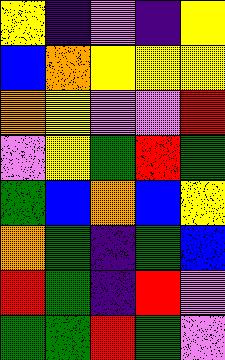[["yellow", "indigo", "violet", "indigo", "yellow"], ["blue", "orange", "yellow", "yellow", "yellow"], ["orange", "yellow", "violet", "violet", "red"], ["violet", "yellow", "green", "red", "green"], ["green", "blue", "orange", "blue", "yellow"], ["orange", "green", "indigo", "green", "blue"], ["red", "green", "indigo", "red", "violet"], ["green", "green", "red", "green", "violet"]]